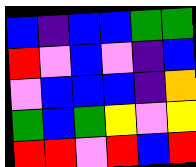[["blue", "indigo", "blue", "blue", "green", "green"], ["red", "violet", "blue", "violet", "indigo", "blue"], ["violet", "blue", "blue", "blue", "indigo", "orange"], ["green", "blue", "green", "yellow", "violet", "yellow"], ["red", "red", "violet", "red", "blue", "red"]]